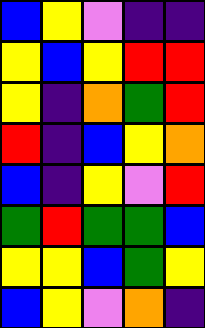[["blue", "yellow", "violet", "indigo", "indigo"], ["yellow", "blue", "yellow", "red", "red"], ["yellow", "indigo", "orange", "green", "red"], ["red", "indigo", "blue", "yellow", "orange"], ["blue", "indigo", "yellow", "violet", "red"], ["green", "red", "green", "green", "blue"], ["yellow", "yellow", "blue", "green", "yellow"], ["blue", "yellow", "violet", "orange", "indigo"]]